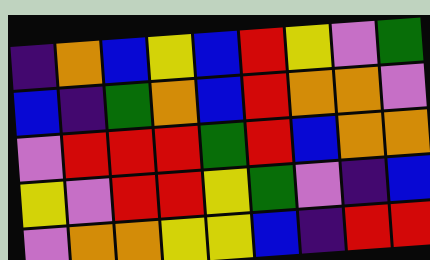[["indigo", "orange", "blue", "yellow", "blue", "red", "yellow", "violet", "green"], ["blue", "indigo", "green", "orange", "blue", "red", "orange", "orange", "violet"], ["violet", "red", "red", "red", "green", "red", "blue", "orange", "orange"], ["yellow", "violet", "red", "red", "yellow", "green", "violet", "indigo", "blue"], ["violet", "orange", "orange", "yellow", "yellow", "blue", "indigo", "red", "red"]]